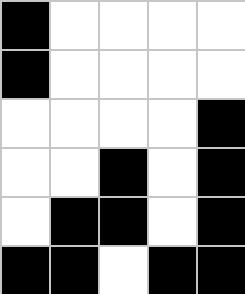[["black", "white", "white", "white", "white"], ["black", "white", "white", "white", "white"], ["white", "white", "white", "white", "black"], ["white", "white", "black", "white", "black"], ["white", "black", "black", "white", "black"], ["black", "black", "white", "black", "black"]]